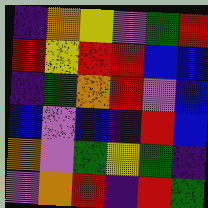[["indigo", "orange", "yellow", "violet", "green", "red"], ["red", "yellow", "red", "red", "blue", "blue"], ["indigo", "green", "orange", "red", "violet", "blue"], ["blue", "violet", "blue", "indigo", "red", "blue"], ["orange", "violet", "green", "yellow", "green", "indigo"], ["violet", "orange", "red", "indigo", "red", "green"]]